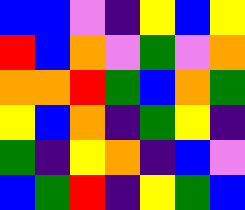[["blue", "blue", "violet", "indigo", "yellow", "blue", "yellow"], ["red", "blue", "orange", "violet", "green", "violet", "orange"], ["orange", "orange", "red", "green", "blue", "orange", "green"], ["yellow", "blue", "orange", "indigo", "green", "yellow", "indigo"], ["green", "indigo", "yellow", "orange", "indigo", "blue", "violet"], ["blue", "green", "red", "indigo", "yellow", "green", "blue"]]